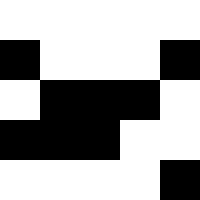[["white", "white", "white", "white", "white"], ["black", "white", "white", "white", "black"], ["white", "black", "black", "black", "white"], ["black", "black", "black", "white", "white"], ["white", "white", "white", "white", "black"]]